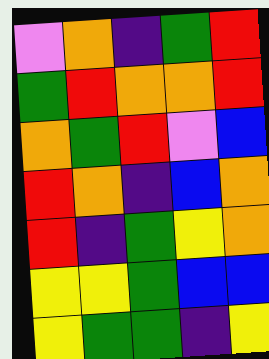[["violet", "orange", "indigo", "green", "red"], ["green", "red", "orange", "orange", "red"], ["orange", "green", "red", "violet", "blue"], ["red", "orange", "indigo", "blue", "orange"], ["red", "indigo", "green", "yellow", "orange"], ["yellow", "yellow", "green", "blue", "blue"], ["yellow", "green", "green", "indigo", "yellow"]]